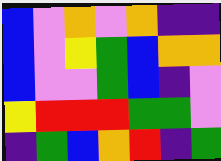[["blue", "violet", "orange", "violet", "orange", "indigo", "indigo"], ["blue", "violet", "yellow", "green", "blue", "orange", "orange"], ["blue", "violet", "violet", "green", "blue", "indigo", "violet"], ["yellow", "red", "red", "red", "green", "green", "violet"], ["indigo", "green", "blue", "orange", "red", "indigo", "green"]]